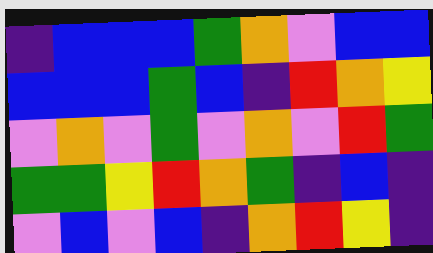[["indigo", "blue", "blue", "blue", "green", "orange", "violet", "blue", "blue"], ["blue", "blue", "blue", "green", "blue", "indigo", "red", "orange", "yellow"], ["violet", "orange", "violet", "green", "violet", "orange", "violet", "red", "green"], ["green", "green", "yellow", "red", "orange", "green", "indigo", "blue", "indigo"], ["violet", "blue", "violet", "blue", "indigo", "orange", "red", "yellow", "indigo"]]